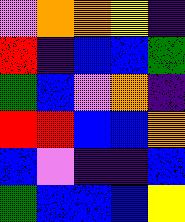[["violet", "orange", "orange", "yellow", "indigo"], ["red", "indigo", "blue", "blue", "green"], ["green", "blue", "violet", "orange", "indigo"], ["red", "red", "blue", "blue", "orange"], ["blue", "violet", "indigo", "indigo", "blue"], ["green", "blue", "blue", "blue", "yellow"]]